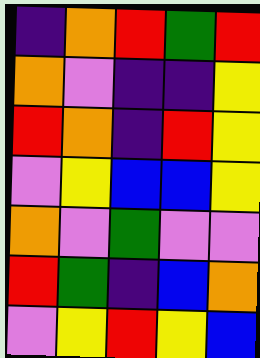[["indigo", "orange", "red", "green", "red"], ["orange", "violet", "indigo", "indigo", "yellow"], ["red", "orange", "indigo", "red", "yellow"], ["violet", "yellow", "blue", "blue", "yellow"], ["orange", "violet", "green", "violet", "violet"], ["red", "green", "indigo", "blue", "orange"], ["violet", "yellow", "red", "yellow", "blue"]]